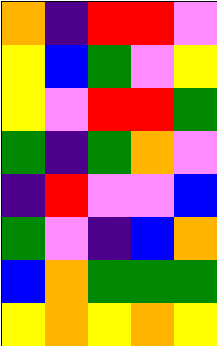[["orange", "indigo", "red", "red", "violet"], ["yellow", "blue", "green", "violet", "yellow"], ["yellow", "violet", "red", "red", "green"], ["green", "indigo", "green", "orange", "violet"], ["indigo", "red", "violet", "violet", "blue"], ["green", "violet", "indigo", "blue", "orange"], ["blue", "orange", "green", "green", "green"], ["yellow", "orange", "yellow", "orange", "yellow"]]